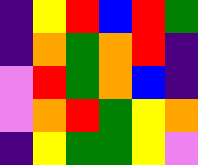[["indigo", "yellow", "red", "blue", "red", "green"], ["indigo", "orange", "green", "orange", "red", "indigo"], ["violet", "red", "green", "orange", "blue", "indigo"], ["violet", "orange", "red", "green", "yellow", "orange"], ["indigo", "yellow", "green", "green", "yellow", "violet"]]